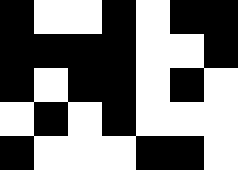[["black", "white", "white", "black", "white", "black", "black"], ["black", "black", "black", "black", "white", "white", "black"], ["black", "white", "black", "black", "white", "black", "white"], ["white", "black", "white", "black", "white", "white", "white"], ["black", "white", "white", "white", "black", "black", "white"]]